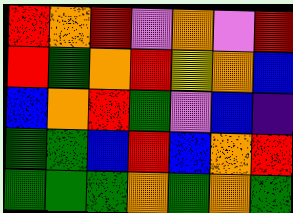[["red", "orange", "red", "violet", "orange", "violet", "red"], ["red", "green", "orange", "red", "yellow", "orange", "blue"], ["blue", "orange", "red", "green", "violet", "blue", "indigo"], ["green", "green", "blue", "red", "blue", "orange", "red"], ["green", "green", "green", "orange", "green", "orange", "green"]]